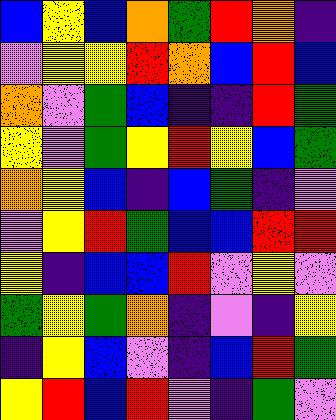[["blue", "yellow", "blue", "orange", "green", "red", "orange", "indigo"], ["violet", "yellow", "yellow", "red", "orange", "blue", "red", "blue"], ["orange", "violet", "green", "blue", "indigo", "indigo", "red", "green"], ["yellow", "violet", "green", "yellow", "red", "yellow", "blue", "green"], ["orange", "yellow", "blue", "indigo", "blue", "green", "indigo", "violet"], ["violet", "yellow", "red", "green", "blue", "blue", "red", "red"], ["yellow", "indigo", "blue", "blue", "red", "violet", "yellow", "violet"], ["green", "yellow", "green", "orange", "indigo", "violet", "indigo", "yellow"], ["indigo", "yellow", "blue", "violet", "indigo", "blue", "red", "green"], ["yellow", "red", "blue", "red", "violet", "indigo", "green", "violet"]]